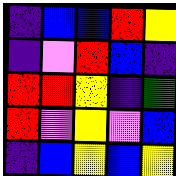[["indigo", "blue", "blue", "red", "yellow"], ["indigo", "violet", "red", "blue", "indigo"], ["red", "red", "yellow", "indigo", "green"], ["red", "violet", "yellow", "violet", "blue"], ["indigo", "blue", "yellow", "blue", "yellow"]]